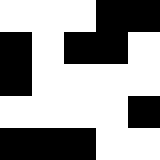[["white", "white", "white", "black", "black"], ["black", "white", "black", "black", "white"], ["black", "white", "white", "white", "white"], ["white", "white", "white", "white", "black"], ["black", "black", "black", "white", "white"]]